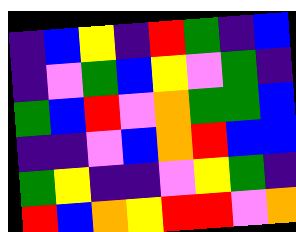[["indigo", "blue", "yellow", "indigo", "red", "green", "indigo", "blue"], ["indigo", "violet", "green", "blue", "yellow", "violet", "green", "indigo"], ["green", "blue", "red", "violet", "orange", "green", "green", "blue"], ["indigo", "indigo", "violet", "blue", "orange", "red", "blue", "blue"], ["green", "yellow", "indigo", "indigo", "violet", "yellow", "green", "indigo"], ["red", "blue", "orange", "yellow", "red", "red", "violet", "orange"]]